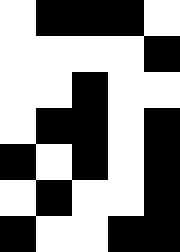[["white", "black", "black", "black", "white"], ["white", "white", "white", "white", "black"], ["white", "white", "black", "white", "white"], ["white", "black", "black", "white", "black"], ["black", "white", "black", "white", "black"], ["white", "black", "white", "white", "black"], ["black", "white", "white", "black", "black"]]